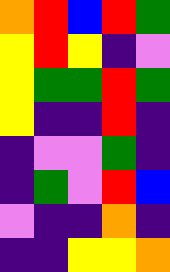[["orange", "red", "blue", "red", "green"], ["yellow", "red", "yellow", "indigo", "violet"], ["yellow", "green", "green", "red", "green"], ["yellow", "indigo", "indigo", "red", "indigo"], ["indigo", "violet", "violet", "green", "indigo"], ["indigo", "green", "violet", "red", "blue"], ["violet", "indigo", "indigo", "orange", "indigo"], ["indigo", "indigo", "yellow", "yellow", "orange"]]